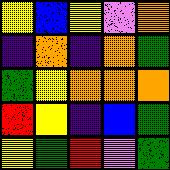[["yellow", "blue", "yellow", "violet", "orange"], ["indigo", "orange", "indigo", "orange", "green"], ["green", "yellow", "orange", "orange", "orange"], ["red", "yellow", "indigo", "blue", "green"], ["yellow", "green", "red", "violet", "green"]]